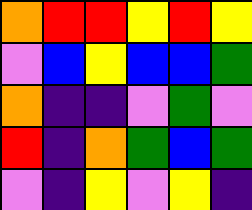[["orange", "red", "red", "yellow", "red", "yellow"], ["violet", "blue", "yellow", "blue", "blue", "green"], ["orange", "indigo", "indigo", "violet", "green", "violet"], ["red", "indigo", "orange", "green", "blue", "green"], ["violet", "indigo", "yellow", "violet", "yellow", "indigo"]]